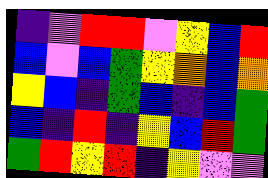[["indigo", "violet", "red", "red", "violet", "yellow", "blue", "red"], ["blue", "violet", "blue", "green", "yellow", "orange", "blue", "orange"], ["yellow", "blue", "indigo", "green", "blue", "indigo", "blue", "green"], ["blue", "indigo", "red", "indigo", "yellow", "blue", "red", "green"], ["green", "red", "yellow", "red", "indigo", "yellow", "violet", "violet"]]